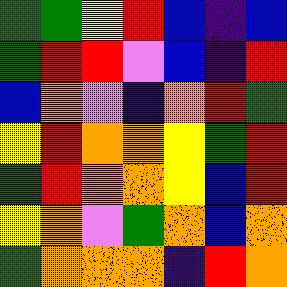[["green", "green", "yellow", "red", "blue", "indigo", "blue"], ["green", "red", "red", "violet", "blue", "indigo", "red"], ["blue", "orange", "violet", "indigo", "orange", "red", "green"], ["yellow", "red", "orange", "orange", "yellow", "green", "red"], ["green", "red", "orange", "orange", "yellow", "blue", "red"], ["yellow", "orange", "violet", "green", "orange", "blue", "orange"], ["green", "orange", "orange", "orange", "indigo", "red", "orange"]]